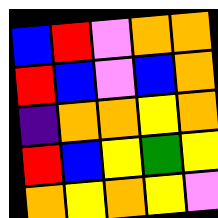[["blue", "red", "violet", "orange", "orange"], ["red", "blue", "violet", "blue", "orange"], ["indigo", "orange", "orange", "yellow", "orange"], ["red", "blue", "yellow", "green", "yellow"], ["orange", "yellow", "orange", "yellow", "violet"]]